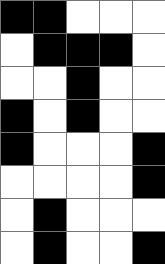[["black", "black", "white", "white", "white"], ["white", "black", "black", "black", "white"], ["white", "white", "black", "white", "white"], ["black", "white", "black", "white", "white"], ["black", "white", "white", "white", "black"], ["white", "white", "white", "white", "black"], ["white", "black", "white", "white", "white"], ["white", "black", "white", "white", "black"]]